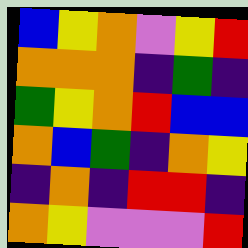[["blue", "yellow", "orange", "violet", "yellow", "red"], ["orange", "orange", "orange", "indigo", "green", "indigo"], ["green", "yellow", "orange", "red", "blue", "blue"], ["orange", "blue", "green", "indigo", "orange", "yellow"], ["indigo", "orange", "indigo", "red", "red", "indigo"], ["orange", "yellow", "violet", "violet", "violet", "red"]]